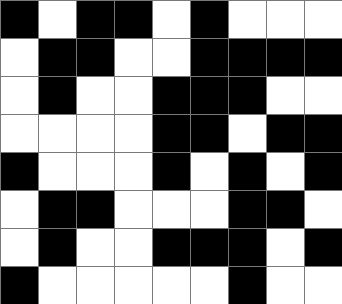[["black", "white", "black", "black", "white", "black", "white", "white", "white"], ["white", "black", "black", "white", "white", "black", "black", "black", "black"], ["white", "black", "white", "white", "black", "black", "black", "white", "white"], ["white", "white", "white", "white", "black", "black", "white", "black", "black"], ["black", "white", "white", "white", "black", "white", "black", "white", "black"], ["white", "black", "black", "white", "white", "white", "black", "black", "white"], ["white", "black", "white", "white", "black", "black", "black", "white", "black"], ["black", "white", "white", "white", "white", "white", "black", "white", "white"]]